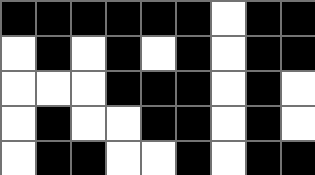[["black", "black", "black", "black", "black", "black", "white", "black", "black"], ["white", "black", "white", "black", "white", "black", "white", "black", "black"], ["white", "white", "white", "black", "black", "black", "white", "black", "white"], ["white", "black", "white", "white", "black", "black", "white", "black", "white"], ["white", "black", "black", "white", "white", "black", "white", "black", "black"]]